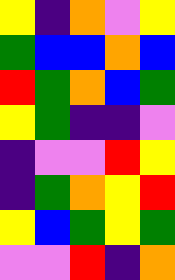[["yellow", "indigo", "orange", "violet", "yellow"], ["green", "blue", "blue", "orange", "blue"], ["red", "green", "orange", "blue", "green"], ["yellow", "green", "indigo", "indigo", "violet"], ["indigo", "violet", "violet", "red", "yellow"], ["indigo", "green", "orange", "yellow", "red"], ["yellow", "blue", "green", "yellow", "green"], ["violet", "violet", "red", "indigo", "orange"]]